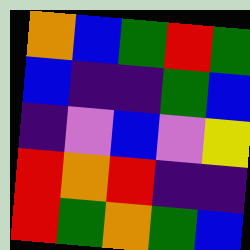[["orange", "blue", "green", "red", "green"], ["blue", "indigo", "indigo", "green", "blue"], ["indigo", "violet", "blue", "violet", "yellow"], ["red", "orange", "red", "indigo", "indigo"], ["red", "green", "orange", "green", "blue"]]